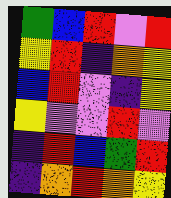[["green", "blue", "red", "violet", "red"], ["yellow", "red", "indigo", "orange", "yellow"], ["blue", "red", "violet", "indigo", "yellow"], ["yellow", "violet", "violet", "red", "violet"], ["indigo", "red", "blue", "green", "red"], ["indigo", "orange", "red", "orange", "yellow"]]